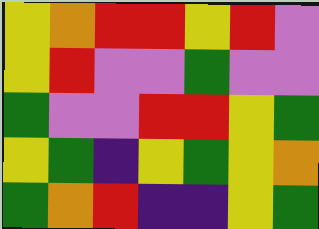[["yellow", "orange", "red", "red", "yellow", "red", "violet"], ["yellow", "red", "violet", "violet", "green", "violet", "violet"], ["green", "violet", "violet", "red", "red", "yellow", "green"], ["yellow", "green", "indigo", "yellow", "green", "yellow", "orange"], ["green", "orange", "red", "indigo", "indigo", "yellow", "green"]]